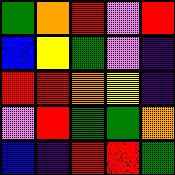[["green", "orange", "red", "violet", "red"], ["blue", "yellow", "green", "violet", "indigo"], ["red", "red", "orange", "yellow", "indigo"], ["violet", "red", "green", "green", "orange"], ["blue", "indigo", "red", "red", "green"]]